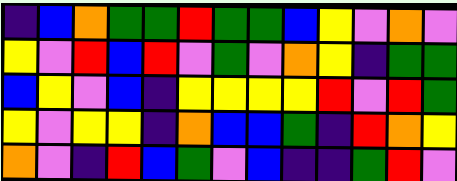[["indigo", "blue", "orange", "green", "green", "red", "green", "green", "blue", "yellow", "violet", "orange", "violet"], ["yellow", "violet", "red", "blue", "red", "violet", "green", "violet", "orange", "yellow", "indigo", "green", "green"], ["blue", "yellow", "violet", "blue", "indigo", "yellow", "yellow", "yellow", "yellow", "red", "violet", "red", "green"], ["yellow", "violet", "yellow", "yellow", "indigo", "orange", "blue", "blue", "green", "indigo", "red", "orange", "yellow"], ["orange", "violet", "indigo", "red", "blue", "green", "violet", "blue", "indigo", "indigo", "green", "red", "violet"]]